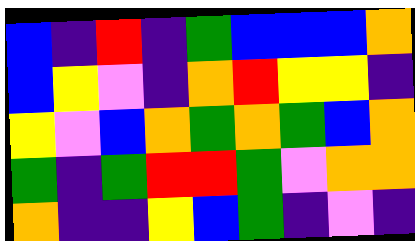[["blue", "indigo", "red", "indigo", "green", "blue", "blue", "blue", "orange"], ["blue", "yellow", "violet", "indigo", "orange", "red", "yellow", "yellow", "indigo"], ["yellow", "violet", "blue", "orange", "green", "orange", "green", "blue", "orange"], ["green", "indigo", "green", "red", "red", "green", "violet", "orange", "orange"], ["orange", "indigo", "indigo", "yellow", "blue", "green", "indigo", "violet", "indigo"]]